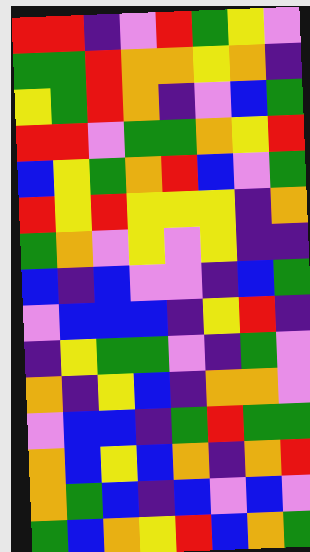[["red", "red", "indigo", "violet", "red", "green", "yellow", "violet"], ["green", "green", "red", "orange", "orange", "yellow", "orange", "indigo"], ["yellow", "green", "red", "orange", "indigo", "violet", "blue", "green"], ["red", "red", "violet", "green", "green", "orange", "yellow", "red"], ["blue", "yellow", "green", "orange", "red", "blue", "violet", "green"], ["red", "yellow", "red", "yellow", "yellow", "yellow", "indigo", "orange"], ["green", "orange", "violet", "yellow", "violet", "yellow", "indigo", "indigo"], ["blue", "indigo", "blue", "violet", "violet", "indigo", "blue", "green"], ["violet", "blue", "blue", "blue", "indigo", "yellow", "red", "indigo"], ["indigo", "yellow", "green", "green", "violet", "indigo", "green", "violet"], ["orange", "indigo", "yellow", "blue", "indigo", "orange", "orange", "violet"], ["violet", "blue", "blue", "indigo", "green", "red", "green", "green"], ["orange", "blue", "yellow", "blue", "orange", "indigo", "orange", "red"], ["orange", "green", "blue", "indigo", "blue", "violet", "blue", "violet"], ["green", "blue", "orange", "yellow", "red", "blue", "orange", "green"]]